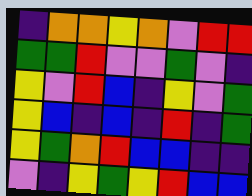[["indigo", "orange", "orange", "yellow", "orange", "violet", "red", "red"], ["green", "green", "red", "violet", "violet", "green", "violet", "indigo"], ["yellow", "violet", "red", "blue", "indigo", "yellow", "violet", "green"], ["yellow", "blue", "indigo", "blue", "indigo", "red", "indigo", "green"], ["yellow", "green", "orange", "red", "blue", "blue", "indigo", "indigo"], ["violet", "indigo", "yellow", "green", "yellow", "red", "blue", "blue"]]